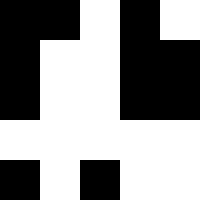[["black", "black", "white", "black", "white"], ["black", "white", "white", "black", "black"], ["black", "white", "white", "black", "black"], ["white", "white", "white", "white", "white"], ["black", "white", "black", "white", "white"]]